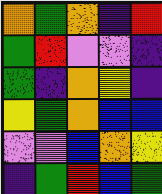[["orange", "green", "orange", "indigo", "red"], ["green", "red", "violet", "violet", "indigo"], ["green", "indigo", "orange", "yellow", "indigo"], ["yellow", "green", "orange", "blue", "blue"], ["violet", "violet", "blue", "orange", "yellow"], ["indigo", "green", "red", "blue", "green"]]